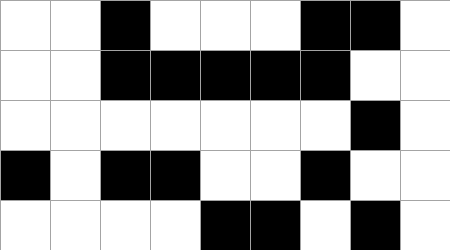[["white", "white", "black", "white", "white", "white", "black", "black", "white"], ["white", "white", "black", "black", "black", "black", "black", "white", "white"], ["white", "white", "white", "white", "white", "white", "white", "black", "white"], ["black", "white", "black", "black", "white", "white", "black", "white", "white"], ["white", "white", "white", "white", "black", "black", "white", "black", "white"]]